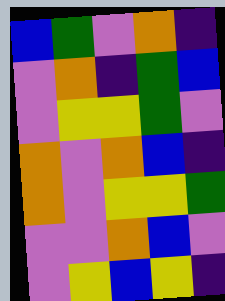[["blue", "green", "violet", "orange", "indigo"], ["violet", "orange", "indigo", "green", "blue"], ["violet", "yellow", "yellow", "green", "violet"], ["orange", "violet", "orange", "blue", "indigo"], ["orange", "violet", "yellow", "yellow", "green"], ["violet", "violet", "orange", "blue", "violet"], ["violet", "yellow", "blue", "yellow", "indigo"]]